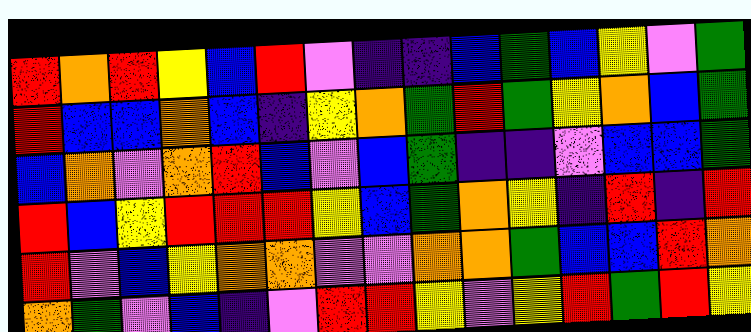[["red", "orange", "red", "yellow", "blue", "red", "violet", "indigo", "indigo", "blue", "green", "blue", "yellow", "violet", "green"], ["red", "blue", "blue", "orange", "blue", "indigo", "yellow", "orange", "green", "red", "green", "yellow", "orange", "blue", "green"], ["blue", "orange", "violet", "orange", "red", "blue", "violet", "blue", "green", "indigo", "indigo", "violet", "blue", "blue", "green"], ["red", "blue", "yellow", "red", "red", "red", "yellow", "blue", "green", "orange", "yellow", "indigo", "red", "indigo", "red"], ["red", "violet", "blue", "yellow", "orange", "orange", "violet", "violet", "orange", "orange", "green", "blue", "blue", "red", "orange"], ["orange", "green", "violet", "blue", "indigo", "violet", "red", "red", "yellow", "violet", "yellow", "red", "green", "red", "yellow"]]